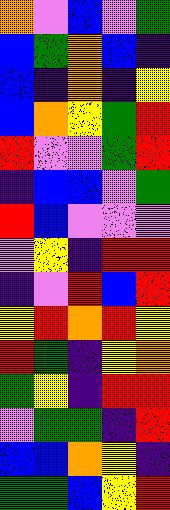[["orange", "violet", "blue", "violet", "green"], ["blue", "green", "orange", "blue", "indigo"], ["blue", "indigo", "orange", "indigo", "yellow"], ["blue", "orange", "yellow", "green", "red"], ["red", "violet", "violet", "green", "red"], ["indigo", "blue", "blue", "violet", "green"], ["red", "blue", "violet", "violet", "violet"], ["violet", "yellow", "indigo", "red", "red"], ["indigo", "violet", "red", "blue", "red"], ["yellow", "red", "orange", "red", "yellow"], ["red", "green", "indigo", "yellow", "orange"], ["green", "yellow", "indigo", "red", "red"], ["violet", "green", "green", "indigo", "red"], ["blue", "blue", "orange", "yellow", "indigo"], ["green", "green", "blue", "yellow", "red"]]